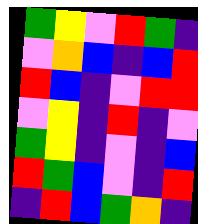[["green", "yellow", "violet", "red", "green", "indigo"], ["violet", "orange", "blue", "indigo", "blue", "red"], ["red", "blue", "indigo", "violet", "red", "red"], ["violet", "yellow", "indigo", "red", "indigo", "violet"], ["green", "yellow", "indigo", "violet", "indigo", "blue"], ["red", "green", "blue", "violet", "indigo", "red"], ["indigo", "red", "blue", "green", "orange", "indigo"]]